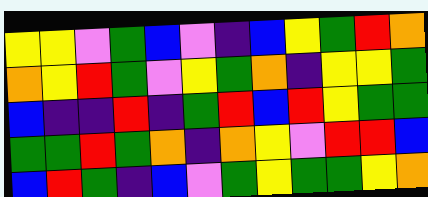[["yellow", "yellow", "violet", "green", "blue", "violet", "indigo", "blue", "yellow", "green", "red", "orange"], ["orange", "yellow", "red", "green", "violet", "yellow", "green", "orange", "indigo", "yellow", "yellow", "green"], ["blue", "indigo", "indigo", "red", "indigo", "green", "red", "blue", "red", "yellow", "green", "green"], ["green", "green", "red", "green", "orange", "indigo", "orange", "yellow", "violet", "red", "red", "blue"], ["blue", "red", "green", "indigo", "blue", "violet", "green", "yellow", "green", "green", "yellow", "orange"]]